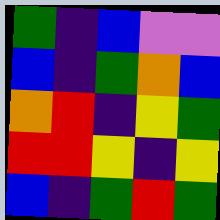[["green", "indigo", "blue", "violet", "violet"], ["blue", "indigo", "green", "orange", "blue"], ["orange", "red", "indigo", "yellow", "green"], ["red", "red", "yellow", "indigo", "yellow"], ["blue", "indigo", "green", "red", "green"]]